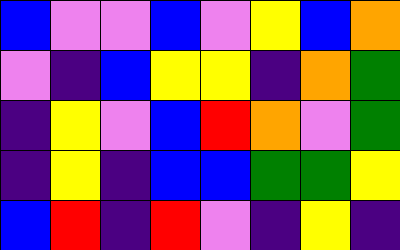[["blue", "violet", "violet", "blue", "violet", "yellow", "blue", "orange"], ["violet", "indigo", "blue", "yellow", "yellow", "indigo", "orange", "green"], ["indigo", "yellow", "violet", "blue", "red", "orange", "violet", "green"], ["indigo", "yellow", "indigo", "blue", "blue", "green", "green", "yellow"], ["blue", "red", "indigo", "red", "violet", "indigo", "yellow", "indigo"]]